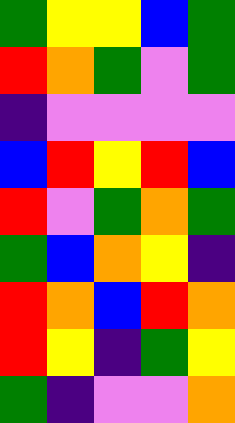[["green", "yellow", "yellow", "blue", "green"], ["red", "orange", "green", "violet", "green"], ["indigo", "violet", "violet", "violet", "violet"], ["blue", "red", "yellow", "red", "blue"], ["red", "violet", "green", "orange", "green"], ["green", "blue", "orange", "yellow", "indigo"], ["red", "orange", "blue", "red", "orange"], ["red", "yellow", "indigo", "green", "yellow"], ["green", "indigo", "violet", "violet", "orange"]]